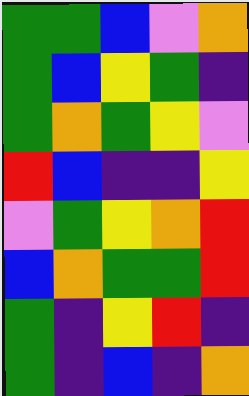[["green", "green", "blue", "violet", "orange"], ["green", "blue", "yellow", "green", "indigo"], ["green", "orange", "green", "yellow", "violet"], ["red", "blue", "indigo", "indigo", "yellow"], ["violet", "green", "yellow", "orange", "red"], ["blue", "orange", "green", "green", "red"], ["green", "indigo", "yellow", "red", "indigo"], ["green", "indigo", "blue", "indigo", "orange"]]